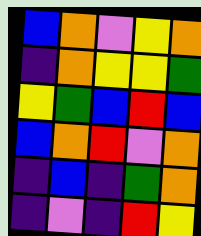[["blue", "orange", "violet", "yellow", "orange"], ["indigo", "orange", "yellow", "yellow", "green"], ["yellow", "green", "blue", "red", "blue"], ["blue", "orange", "red", "violet", "orange"], ["indigo", "blue", "indigo", "green", "orange"], ["indigo", "violet", "indigo", "red", "yellow"]]